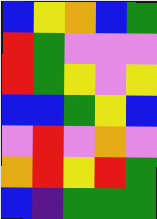[["blue", "yellow", "orange", "blue", "green"], ["red", "green", "violet", "violet", "violet"], ["red", "green", "yellow", "violet", "yellow"], ["blue", "blue", "green", "yellow", "blue"], ["violet", "red", "violet", "orange", "violet"], ["orange", "red", "yellow", "red", "green"], ["blue", "indigo", "green", "green", "green"]]